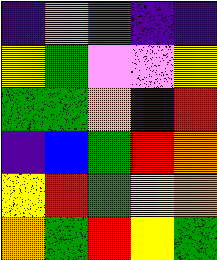[["indigo", "orange", "green", "indigo", "indigo"], ["yellow", "green", "violet", "violet", "yellow"], ["green", "green", "orange", "indigo", "red"], ["indigo", "blue", "green", "red", "orange"], ["yellow", "red", "green", "yellow", "orange"], ["orange", "green", "red", "yellow", "green"]]